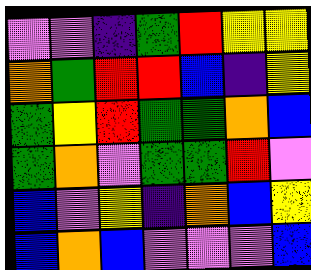[["violet", "violet", "indigo", "green", "red", "yellow", "yellow"], ["orange", "green", "red", "red", "blue", "indigo", "yellow"], ["green", "yellow", "red", "green", "green", "orange", "blue"], ["green", "orange", "violet", "green", "green", "red", "violet"], ["blue", "violet", "yellow", "indigo", "orange", "blue", "yellow"], ["blue", "orange", "blue", "violet", "violet", "violet", "blue"]]